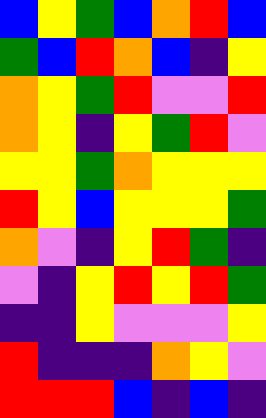[["blue", "yellow", "green", "blue", "orange", "red", "blue"], ["green", "blue", "red", "orange", "blue", "indigo", "yellow"], ["orange", "yellow", "green", "red", "violet", "violet", "red"], ["orange", "yellow", "indigo", "yellow", "green", "red", "violet"], ["yellow", "yellow", "green", "orange", "yellow", "yellow", "yellow"], ["red", "yellow", "blue", "yellow", "yellow", "yellow", "green"], ["orange", "violet", "indigo", "yellow", "red", "green", "indigo"], ["violet", "indigo", "yellow", "red", "yellow", "red", "green"], ["indigo", "indigo", "yellow", "violet", "violet", "violet", "yellow"], ["red", "indigo", "indigo", "indigo", "orange", "yellow", "violet"], ["red", "red", "red", "blue", "indigo", "blue", "indigo"]]